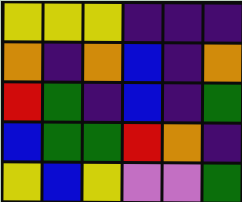[["yellow", "yellow", "yellow", "indigo", "indigo", "indigo"], ["orange", "indigo", "orange", "blue", "indigo", "orange"], ["red", "green", "indigo", "blue", "indigo", "green"], ["blue", "green", "green", "red", "orange", "indigo"], ["yellow", "blue", "yellow", "violet", "violet", "green"]]